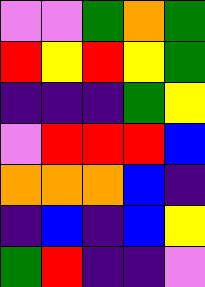[["violet", "violet", "green", "orange", "green"], ["red", "yellow", "red", "yellow", "green"], ["indigo", "indigo", "indigo", "green", "yellow"], ["violet", "red", "red", "red", "blue"], ["orange", "orange", "orange", "blue", "indigo"], ["indigo", "blue", "indigo", "blue", "yellow"], ["green", "red", "indigo", "indigo", "violet"]]